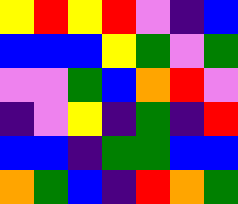[["yellow", "red", "yellow", "red", "violet", "indigo", "blue"], ["blue", "blue", "blue", "yellow", "green", "violet", "green"], ["violet", "violet", "green", "blue", "orange", "red", "violet"], ["indigo", "violet", "yellow", "indigo", "green", "indigo", "red"], ["blue", "blue", "indigo", "green", "green", "blue", "blue"], ["orange", "green", "blue", "indigo", "red", "orange", "green"]]